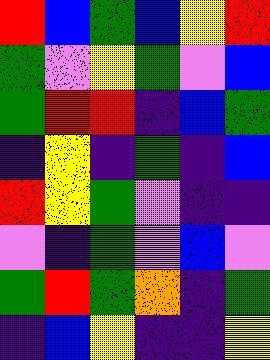[["red", "blue", "green", "blue", "yellow", "red"], ["green", "violet", "yellow", "green", "violet", "blue"], ["green", "red", "red", "indigo", "blue", "green"], ["indigo", "yellow", "indigo", "green", "indigo", "blue"], ["red", "yellow", "green", "violet", "indigo", "indigo"], ["violet", "indigo", "green", "violet", "blue", "violet"], ["green", "red", "green", "orange", "indigo", "green"], ["indigo", "blue", "yellow", "indigo", "indigo", "yellow"]]